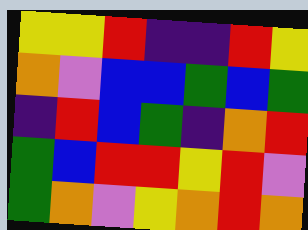[["yellow", "yellow", "red", "indigo", "indigo", "red", "yellow"], ["orange", "violet", "blue", "blue", "green", "blue", "green"], ["indigo", "red", "blue", "green", "indigo", "orange", "red"], ["green", "blue", "red", "red", "yellow", "red", "violet"], ["green", "orange", "violet", "yellow", "orange", "red", "orange"]]